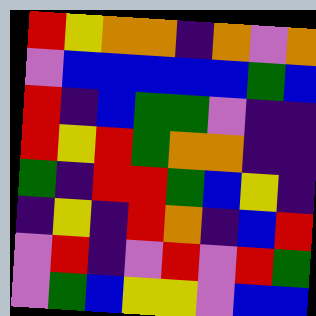[["red", "yellow", "orange", "orange", "indigo", "orange", "violet", "orange"], ["violet", "blue", "blue", "blue", "blue", "blue", "green", "blue"], ["red", "indigo", "blue", "green", "green", "violet", "indigo", "indigo"], ["red", "yellow", "red", "green", "orange", "orange", "indigo", "indigo"], ["green", "indigo", "red", "red", "green", "blue", "yellow", "indigo"], ["indigo", "yellow", "indigo", "red", "orange", "indigo", "blue", "red"], ["violet", "red", "indigo", "violet", "red", "violet", "red", "green"], ["violet", "green", "blue", "yellow", "yellow", "violet", "blue", "blue"]]